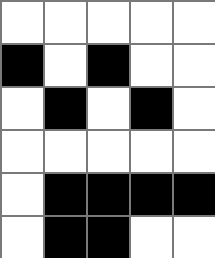[["white", "white", "white", "white", "white"], ["black", "white", "black", "white", "white"], ["white", "black", "white", "black", "white"], ["white", "white", "white", "white", "white"], ["white", "black", "black", "black", "black"], ["white", "black", "black", "white", "white"]]